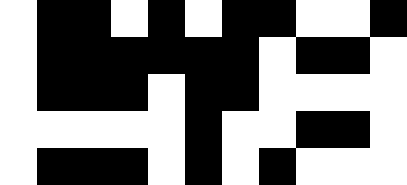[["white", "black", "black", "white", "black", "white", "black", "black", "white", "white", "black"], ["white", "black", "black", "black", "black", "black", "black", "white", "black", "black", "white"], ["white", "black", "black", "black", "white", "black", "black", "white", "white", "white", "white"], ["white", "white", "white", "white", "white", "black", "white", "white", "black", "black", "white"], ["white", "black", "black", "black", "white", "black", "white", "black", "white", "white", "white"]]